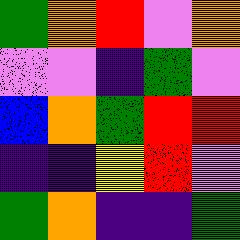[["green", "orange", "red", "violet", "orange"], ["violet", "violet", "indigo", "green", "violet"], ["blue", "orange", "green", "red", "red"], ["indigo", "indigo", "yellow", "red", "violet"], ["green", "orange", "indigo", "indigo", "green"]]